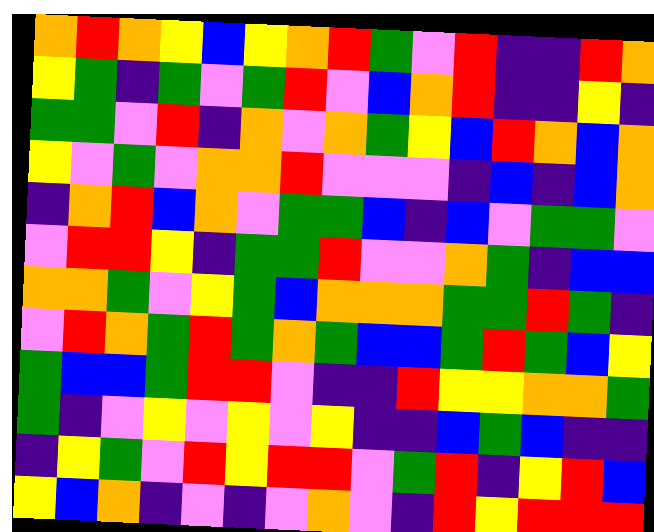[["orange", "red", "orange", "yellow", "blue", "yellow", "orange", "red", "green", "violet", "red", "indigo", "indigo", "red", "orange"], ["yellow", "green", "indigo", "green", "violet", "green", "red", "violet", "blue", "orange", "red", "indigo", "indigo", "yellow", "indigo"], ["green", "green", "violet", "red", "indigo", "orange", "violet", "orange", "green", "yellow", "blue", "red", "orange", "blue", "orange"], ["yellow", "violet", "green", "violet", "orange", "orange", "red", "violet", "violet", "violet", "indigo", "blue", "indigo", "blue", "orange"], ["indigo", "orange", "red", "blue", "orange", "violet", "green", "green", "blue", "indigo", "blue", "violet", "green", "green", "violet"], ["violet", "red", "red", "yellow", "indigo", "green", "green", "red", "violet", "violet", "orange", "green", "indigo", "blue", "blue"], ["orange", "orange", "green", "violet", "yellow", "green", "blue", "orange", "orange", "orange", "green", "green", "red", "green", "indigo"], ["violet", "red", "orange", "green", "red", "green", "orange", "green", "blue", "blue", "green", "red", "green", "blue", "yellow"], ["green", "blue", "blue", "green", "red", "red", "violet", "indigo", "indigo", "red", "yellow", "yellow", "orange", "orange", "green"], ["green", "indigo", "violet", "yellow", "violet", "yellow", "violet", "yellow", "indigo", "indigo", "blue", "green", "blue", "indigo", "indigo"], ["indigo", "yellow", "green", "violet", "red", "yellow", "red", "red", "violet", "green", "red", "indigo", "yellow", "red", "blue"], ["yellow", "blue", "orange", "indigo", "violet", "indigo", "violet", "orange", "violet", "indigo", "red", "yellow", "red", "red", "red"]]